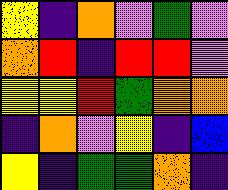[["yellow", "indigo", "orange", "violet", "green", "violet"], ["orange", "red", "indigo", "red", "red", "violet"], ["yellow", "yellow", "red", "green", "orange", "orange"], ["indigo", "orange", "violet", "yellow", "indigo", "blue"], ["yellow", "indigo", "green", "green", "orange", "indigo"]]